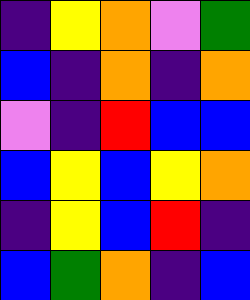[["indigo", "yellow", "orange", "violet", "green"], ["blue", "indigo", "orange", "indigo", "orange"], ["violet", "indigo", "red", "blue", "blue"], ["blue", "yellow", "blue", "yellow", "orange"], ["indigo", "yellow", "blue", "red", "indigo"], ["blue", "green", "orange", "indigo", "blue"]]